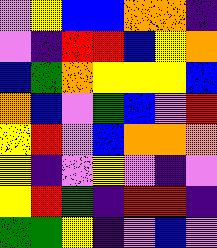[["violet", "yellow", "blue", "blue", "orange", "orange", "indigo"], ["violet", "indigo", "red", "red", "blue", "yellow", "orange"], ["blue", "green", "orange", "yellow", "yellow", "yellow", "blue"], ["orange", "blue", "violet", "green", "blue", "violet", "red"], ["yellow", "red", "violet", "blue", "orange", "orange", "orange"], ["yellow", "indigo", "violet", "yellow", "violet", "indigo", "violet"], ["yellow", "red", "green", "indigo", "red", "red", "indigo"], ["green", "green", "yellow", "indigo", "violet", "blue", "violet"]]